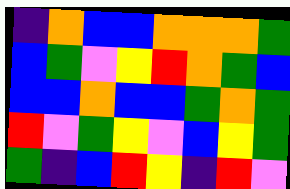[["indigo", "orange", "blue", "blue", "orange", "orange", "orange", "green"], ["blue", "green", "violet", "yellow", "red", "orange", "green", "blue"], ["blue", "blue", "orange", "blue", "blue", "green", "orange", "green"], ["red", "violet", "green", "yellow", "violet", "blue", "yellow", "green"], ["green", "indigo", "blue", "red", "yellow", "indigo", "red", "violet"]]